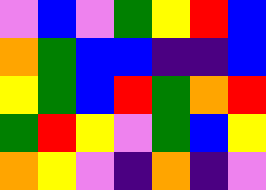[["violet", "blue", "violet", "green", "yellow", "red", "blue"], ["orange", "green", "blue", "blue", "indigo", "indigo", "blue"], ["yellow", "green", "blue", "red", "green", "orange", "red"], ["green", "red", "yellow", "violet", "green", "blue", "yellow"], ["orange", "yellow", "violet", "indigo", "orange", "indigo", "violet"]]